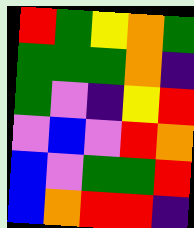[["red", "green", "yellow", "orange", "green"], ["green", "green", "green", "orange", "indigo"], ["green", "violet", "indigo", "yellow", "red"], ["violet", "blue", "violet", "red", "orange"], ["blue", "violet", "green", "green", "red"], ["blue", "orange", "red", "red", "indigo"]]